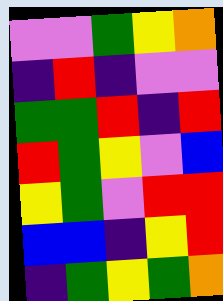[["violet", "violet", "green", "yellow", "orange"], ["indigo", "red", "indigo", "violet", "violet"], ["green", "green", "red", "indigo", "red"], ["red", "green", "yellow", "violet", "blue"], ["yellow", "green", "violet", "red", "red"], ["blue", "blue", "indigo", "yellow", "red"], ["indigo", "green", "yellow", "green", "orange"]]